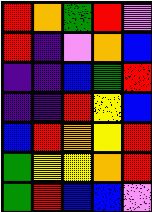[["red", "orange", "green", "red", "violet"], ["red", "indigo", "violet", "orange", "blue"], ["indigo", "indigo", "blue", "green", "red"], ["indigo", "indigo", "red", "yellow", "blue"], ["blue", "red", "orange", "yellow", "red"], ["green", "yellow", "yellow", "orange", "red"], ["green", "red", "blue", "blue", "violet"]]